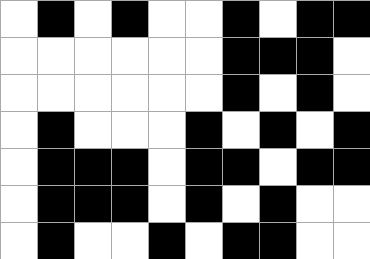[["white", "black", "white", "black", "white", "white", "black", "white", "black", "black"], ["white", "white", "white", "white", "white", "white", "black", "black", "black", "white"], ["white", "white", "white", "white", "white", "white", "black", "white", "black", "white"], ["white", "black", "white", "white", "white", "black", "white", "black", "white", "black"], ["white", "black", "black", "black", "white", "black", "black", "white", "black", "black"], ["white", "black", "black", "black", "white", "black", "white", "black", "white", "white"], ["white", "black", "white", "white", "black", "white", "black", "black", "white", "white"]]